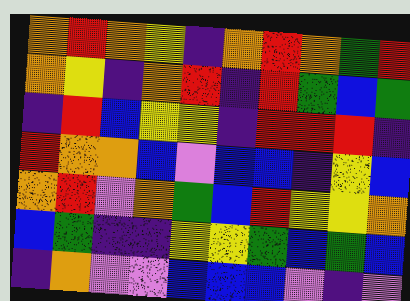[["orange", "red", "orange", "yellow", "indigo", "orange", "red", "orange", "green", "red"], ["orange", "yellow", "indigo", "orange", "red", "indigo", "red", "green", "blue", "green"], ["indigo", "red", "blue", "yellow", "yellow", "indigo", "red", "red", "red", "indigo"], ["red", "orange", "orange", "blue", "violet", "blue", "blue", "indigo", "yellow", "blue"], ["orange", "red", "violet", "orange", "green", "blue", "red", "yellow", "yellow", "orange"], ["blue", "green", "indigo", "indigo", "yellow", "yellow", "green", "blue", "green", "blue"], ["indigo", "orange", "violet", "violet", "blue", "blue", "blue", "violet", "indigo", "violet"]]